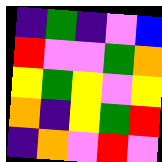[["indigo", "green", "indigo", "violet", "blue"], ["red", "violet", "violet", "green", "orange"], ["yellow", "green", "yellow", "violet", "yellow"], ["orange", "indigo", "yellow", "green", "red"], ["indigo", "orange", "violet", "red", "violet"]]